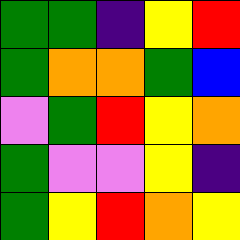[["green", "green", "indigo", "yellow", "red"], ["green", "orange", "orange", "green", "blue"], ["violet", "green", "red", "yellow", "orange"], ["green", "violet", "violet", "yellow", "indigo"], ["green", "yellow", "red", "orange", "yellow"]]